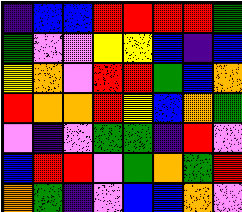[["indigo", "blue", "blue", "red", "red", "red", "red", "green"], ["green", "violet", "violet", "yellow", "yellow", "blue", "indigo", "blue"], ["yellow", "orange", "violet", "red", "red", "green", "blue", "orange"], ["red", "orange", "orange", "red", "yellow", "blue", "orange", "green"], ["violet", "indigo", "violet", "green", "green", "indigo", "red", "violet"], ["blue", "red", "red", "violet", "green", "orange", "green", "red"], ["orange", "green", "indigo", "violet", "blue", "blue", "orange", "violet"]]